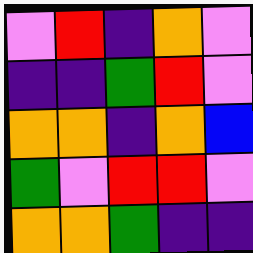[["violet", "red", "indigo", "orange", "violet"], ["indigo", "indigo", "green", "red", "violet"], ["orange", "orange", "indigo", "orange", "blue"], ["green", "violet", "red", "red", "violet"], ["orange", "orange", "green", "indigo", "indigo"]]